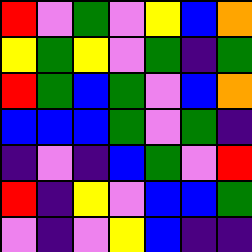[["red", "violet", "green", "violet", "yellow", "blue", "orange"], ["yellow", "green", "yellow", "violet", "green", "indigo", "green"], ["red", "green", "blue", "green", "violet", "blue", "orange"], ["blue", "blue", "blue", "green", "violet", "green", "indigo"], ["indigo", "violet", "indigo", "blue", "green", "violet", "red"], ["red", "indigo", "yellow", "violet", "blue", "blue", "green"], ["violet", "indigo", "violet", "yellow", "blue", "indigo", "indigo"]]